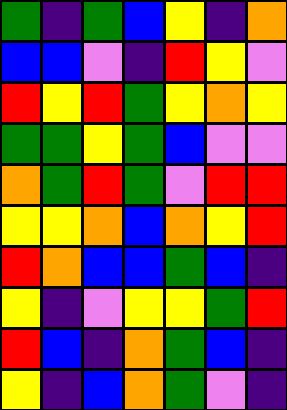[["green", "indigo", "green", "blue", "yellow", "indigo", "orange"], ["blue", "blue", "violet", "indigo", "red", "yellow", "violet"], ["red", "yellow", "red", "green", "yellow", "orange", "yellow"], ["green", "green", "yellow", "green", "blue", "violet", "violet"], ["orange", "green", "red", "green", "violet", "red", "red"], ["yellow", "yellow", "orange", "blue", "orange", "yellow", "red"], ["red", "orange", "blue", "blue", "green", "blue", "indigo"], ["yellow", "indigo", "violet", "yellow", "yellow", "green", "red"], ["red", "blue", "indigo", "orange", "green", "blue", "indigo"], ["yellow", "indigo", "blue", "orange", "green", "violet", "indigo"]]